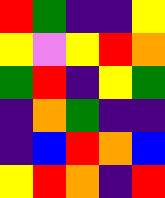[["red", "green", "indigo", "indigo", "yellow"], ["yellow", "violet", "yellow", "red", "orange"], ["green", "red", "indigo", "yellow", "green"], ["indigo", "orange", "green", "indigo", "indigo"], ["indigo", "blue", "red", "orange", "blue"], ["yellow", "red", "orange", "indigo", "red"]]